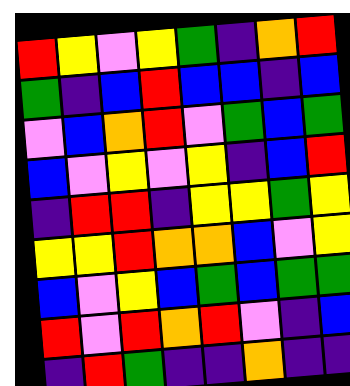[["red", "yellow", "violet", "yellow", "green", "indigo", "orange", "red"], ["green", "indigo", "blue", "red", "blue", "blue", "indigo", "blue"], ["violet", "blue", "orange", "red", "violet", "green", "blue", "green"], ["blue", "violet", "yellow", "violet", "yellow", "indigo", "blue", "red"], ["indigo", "red", "red", "indigo", "yellow", "yellow", "green", "yellow"], ["yellow", "yellow", "red", "orange", "orange", "blue", "violet", "yellow"], ["blue", "violet", "yellow", "blue", "green", "blue", "green", "green"], ["red", "violet", "red", "orange", "red", "violet", "indigo", "blue"], ["indigo", "red", "green", "indigo", "indigo", "orange", "indigo", "indigo"]]